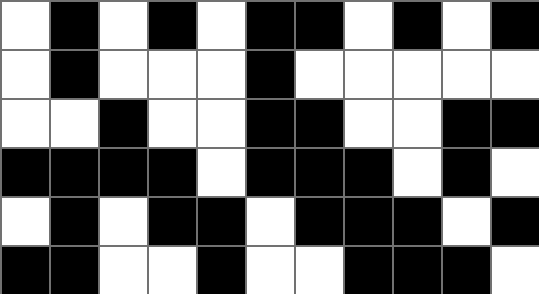[["white", "black", "white", "black", "white", "black", "black", "white", "black", "white", "black"], ["white", "black", "white", "white", "white", "black", "white", "white", "white", "white", "white"], ["white", "white", "black", "white", "white", "black", "black", "white", "white", "black", "black"], ["black", "black", "black", "black", "white", "black", "black", "black", "white", "black", "white"], ["white", "black", "white", "black", "black", "white", "black", "black", "black", "white", "black"], ["black", "black", "white", "white", "black", "white", "white", "black", "black", "black", "white"]]